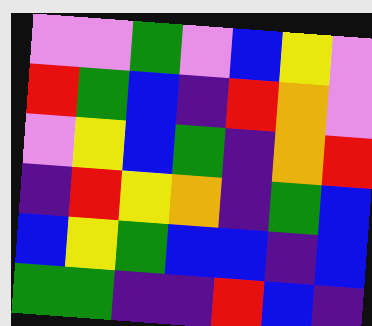[["violet", "violet", "green", "violet", "blue", "yellow", "violet"], ["red", "green", "blue", "indigo", "red", "orange", "violet"], ["violet", "yellow", "blue", "green", "indigo", "orange", "red"], ["indigo", "red", "yellow", "orange", "indigo", "green", "blue"], ["blue", "yellow", "green", "blue", "blue", "indigo", "blue"], ["green", "green", "indigo", "indigo", "red", "blue", "indigo"]]